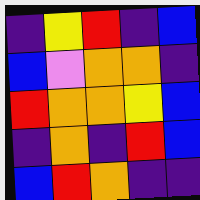[["indigo", "yellow", "red", "indigo", "blue"], ["blue", "violet", "orange", "orange", "indigo"], ["red", "orange", "orange", "yellow", "blue"], ["indigo", "orange", "indigo", "red", "blue"], ["blue", "red", "orange", "indigo", "indigo"]]